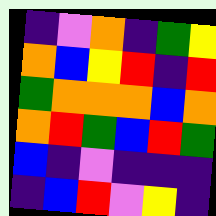[["indigo", "violet", "orange", "indigo", "green", "yellow"], ["orange", "blue", "yellow", "red", "indigo", "red"], ["green", "orange", "orange", "orange", "blue", "orange"], ["orange", "red", "green", "blue", "red", "green"], ["blue", "indigo", "violet", "indigo", "indigo", "indigo"], ["indigo", "blue", "red", "violet", "yellow", "indigo"]]